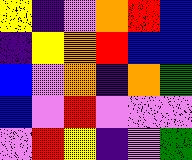[["yellow", "indigo", "violet", "orange", "red", "blue"], ["indigo", "yellow", "orange", "red", "blue", "blue"], ["blue", "violet", "orange", "indigo", "orange", "green"], ["blue", "violet", "red", "violet", "violet", "violet"], ["violet", "red", "yellow", "indigo", "violet", "green"]]